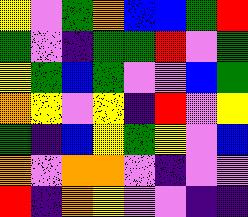[["yellow", "violet", "green", "orange", "blue", "blue", "green", "red"], ["green", "violet", "indigo", "green", "green", "red", "violet", "green"], ["yellow", "green", "blue", "green", "violet", "violet", "blue", "green"], ["orange", "yellow", "violet", "yellow", "indigo", "red", "violet", "yellow"], ["green", "indigo", "blue", "yellow", "green", "yellow", "violet", "blue"], ["orange", "violet", "orange", "orange", "violet", "indigo", "violet", "violet"], ["red", "indigo", "orange", "yellow", "violet", "violet", "indigo", "indigo"]]